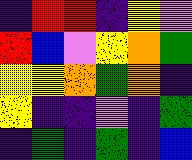[["indigo", "red", "red", "indigo", "yellow", "violet"], ["red", "blue", "violet", "yellow", "orange", "green"], ["yellow", "yellow", "orange", "green", "orange", "indigo"], ["yellow", "indigo", "indigo", "violet", "indigo", "green"], ["indigo", "green", "indigo", "green", "indigo", "blue"]]